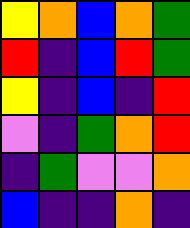[["yellow", "orange", "blue", "orange", "green"], ["red", "indigo", "blue", "red", "green"], ["yellow", "indigo", "blue", "indigo", "red"], ["violet", "indigo", "green", "orange", "red"], ["indigo", "green", "violet", "violet", "orange"], ["blue", "indigo", "indigo", "orange", "indigo"]]